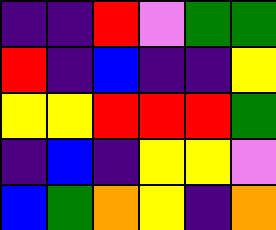[["indigo", "indigo", "red", "violet", "green", "green"], ["red", "indigo", "blue", "indigo", "indigo", "yellow"], ["yellow", "yellow", "red", "red", "red", "green"], ["indigo", "blue", "indigo", "yellow", "yellow", "violet"], ["blue", "green", "orange", "yellow", "indigo", "orange"]]